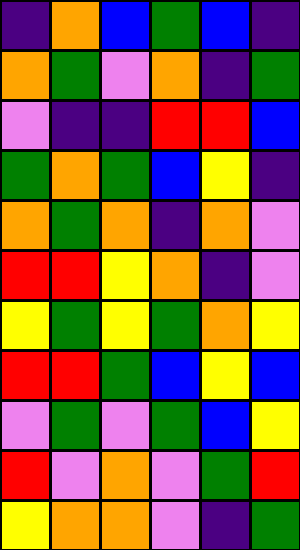[["indigo", "orange", "blue", "green", "blue", "indigo"], ["orange", "green", "violet", "orange", "indigo", "green"], ["violet", "indigo", "indigo", "red", "red", "blue"], ["green", "orange", "green", "blue", "yellow", "indigo"], ["orange", "green", "orange", "indigo", "orange", "violet"], ["red", "red", "yellow", "orange", "indigo", "violet"], ["yellow", "green", "yellow", "green", "orange", "yellow"], ["red", "red", "green", "blue", "yellow", "blue"], ["violet", "green", "violet", "green", "blue", "yellow"], ["red", "violet", "orange", "violet", "green", "red"], ["yellow", "orange", "orange", "violet", "indigo", "green"]]